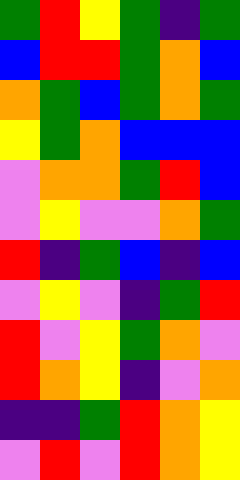[["green", "red", "yellow", "green", "indigo", "green"], ["blue", "red", "red", "green", "orange", "blue"], ["orange", "green", "blue", "green", "orange", "green"], ["yellow", "green", "orange", "blue", "blue", "blue"], ["violet", "orange", "orange", "green", "red", "blue"], ["violet", "yellow", "violet", "violet", "orange", "green"], ["red", "indigo", "green", "blue", "indigo", "blue"], ["violet", "yellow", "violet", "indigo", "green", "red"], ["red", "violet", "yellow", "green", "orange", "violet"], ["red", "orange", "yellow", "indigo", "violet", "orange"], ["indigo", "indigo", "green", "red", "orange", "yellow"], ["violet", "red", "violet", "red", "orange", "yellow"]]